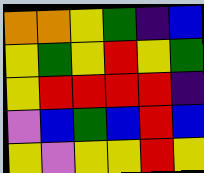[["orange", "orange", "yellow", "green", "indigo", "blue"], ["yellow", "green", "yellow", "red", "yellow", "green"], ["yellow", "red", "red", "red", "red", "indigo"], ["violet", "blue", "green", "blue", "red", "blue"], ["yellow", "violet", "yellow", "yellow", "red", "yellow"]]